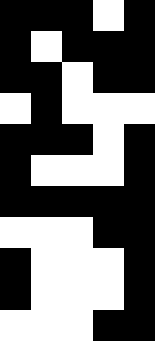[["black", "black", "black", "white", "black"], ["black", "white", "black", "black", "black"], ["black", "black", "white", "black", "black"], ["white", "black", "white", "white", "white"], ["black", "black", "black", "white", "black"], ["black", "white", "white", "white", "black"], ["black", "black", "black", "black", "black"], ["white", "white", "white", "black", "black"], ["black", "white", "white", "white", "black"], ["black", "white", "white", "white", "black"], ["white", "white", "white", "black", "black"]]